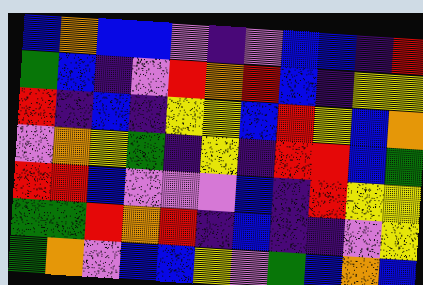[["blue", "orange", "blue", "blue", "violet", "indigo", "violet", "blue", "blue", "indigo", "red"], ["green", "blue", "indigo", "violet", "red", "orange", "red", "blue", "indigo", "yellow", "yellow"], ["red", "indigo", "blue", "indigo", "yellow", "yellow", "blue", "red", "yellow", "blue", "orange"], ["violet", "orange", "yellow", "green", "indigo", "yellow", "indigo", "red", "red", "blue", "green"], ["red", "red", "blue", "violet", "violet", "violet", "blue", "indigo", "red", "yellow", "yellow"], ["green", "green", "red", "orange", "red", "indigo", "blue", "indigo", "indigo", "violet", "yellow"], ["green", "orange", "violet", "blue", "blue", "yellow", "violet", "green", "blue", "orange", "blue"]]